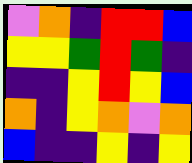[["violet", "orange", "indigo", "red", "red", "blue"], ["yellow", "yellow", "green", "red", "green", "indigo"], ["indigo", "indigo", "yellow", "red", "yellow", "blue"], ["orange", "indigo", "yellow", "orange", "violet", "orange"], ["blue", "indigo", "indigo", "yellow", "indigo", "yellow"]]